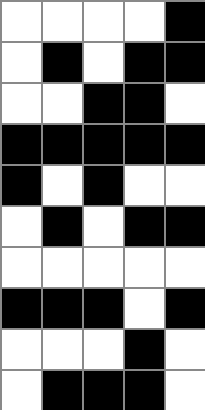[["white", "white", "white", "white", "black"], ["white", "black", "white", "black", "black"], ["white", "white", "black", "black", "white"], ["black", "black", "black", "black", "black"], ["black", "white", "black", "white", "white"], ["white", "black", "white", "black", "black"], ["white", "white", "white", "white", "white"], ["black", "black", "black", "white", "black"], ["white", "white", "white", "black", "white"], ["white", "black", "black", "black", "white"]]